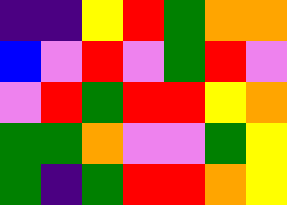[["indigo", "indigo", "yellow", "red", "green", "orange", "orange"], ["blue", "violet", "red", "violet", "green", "red", "violet"], ["violet", "red", "green", "red", "red", "yellow", "orange"], ["green", "green", "orange", "violet", "violet", "green", "yellow"], ["green", "indigo", "green", "red", "red", "orange", "yellow"]]